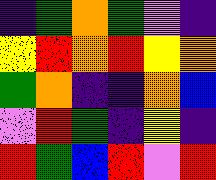[["indigo", "green", "orange", "green", "violet", "indigo"], ["yellow", "red", "orange", "red", "yellow", "orange"], ["green", "orange", "indigo", "indigo", "orange", "blue"], ["violet", "red", "green", "indigo", "yellow", "indigo"], ["red", "green", "blue", "red", "violet", "red"]]